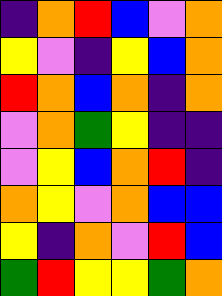[["indigo", "orange", "red", "blue", "violet", "orange"], ["yellow", "violet", "indigo", "yellow", "blue", "orange"], ["red", "orange", "blue", "orange", "indigo", "orange"], ["violet", "orange", "green", "yellow", "indigo", "indigo"], ["violet", "yellow", "blue", "orange", "red", "indigo"], ["orange", "yellow", "violet", "orange", "blue", "blue"], ["yellow", "indigo", "orange", "violet", "red", "blue"], ["green", "red", "yellow", "yellow", "green", "orange"]]